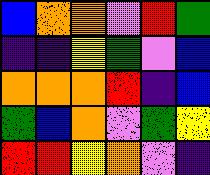[["blue", "orange", "orange", "violet", "red", "green"], ["indigo", "indigo", "yellow", "green", "violet", "blue"], ["orange", "orange", "orange", "red", "indigo", "blue"], ["green", "blue", "orange", "violet", "green", "yellow"], ["red", "red", "yellow", "orange", "violet", "indigo"]]